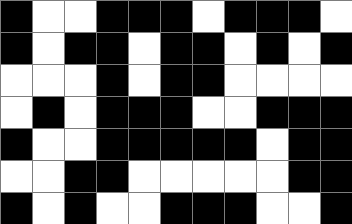[["black", "white", "white", "black", "black", "black", "white", "black", "black", "black", "white"], ["black", "white", "black", "black", "white", "black", "black", "white", "black", "white", "black"], ["white", "white", "white", "black", "white", "black", "black", "white", "white", "white", "white"], ["white", "black", "white", "black", "black", "black", "white", "white", "black", "black", "black"], ["black", "white", "white", "black", "black", "black", "black", "black", "white", "black", "black"], ["white", "white", "black", "black", "white", "white", "white", "white", "white", "black", "black"], ["black", "white", "black", "white", "white", "black", "black", "black", "white", "white", "black"]]